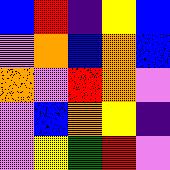[["blue", "red", "indigo", "yellow", "blue"], ["violet", "orange", "blue", "orange", "blue"], ["orange", "violet", "red", "orange", "violet"], ["violet", "blue", "orange", "yellow", "indigo"], ["violet", "yellow", "green", "red", "violet"]]